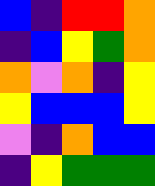[["blue", "indigo", "red", "red", "orange"], ["indigo", "blue", "yellow", "green", "orange"], ["orange", "violet", "orange", "indigo", "yellow"], ["yellow", "blue", "blue", "blue", "yellow"], ["violet", "indigo", "orange", "blue", "blue"], ["indigo", "yellow", "green", "green", "green"]]